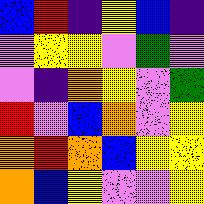[["blue", "red", "indigo", "yellow", "blue", "indigo"], ["violet", "yellow", "yellow", "violet", "green", "violet"], ["violet", "indigo", "orange", "yellow", "violet", "green"], ["red", "violet", "blue", "orange", "violet", "yellow"], ["orange", "red", "orange", "blue", "yellow", "yellow"], ["orange", "blue", "yellow", "violet", "violet", "yellow"]]